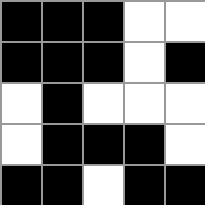[["black", "black", "black", "white", "white"], ["black", "black", "black", "white", "black"], ["white", "black", "white", "white", "white"], ["white", "black", "black", "black", "white"], ["black", "black", "white", "black", "black"]]